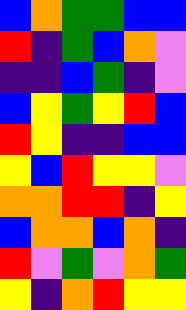[["blue", "orange", "green", "green", "blue", "blue"], ["red", "indigo", "green", "blue", "orange", "violet"], ["indigo", "indigo", "blue", "green", "indigo", "violet"], ["blue", "yellow", "green", "yellow", "red", "blue"], ["red", "yellow", "indigo", "indigo", "blue", "blue"], ["yellow", "blue", "red", "yellow", "yellow", "violet"], ["orange", "orange", "red", "red", "indigo", "yellow"], ["blue", "orange", "orange", "blue", "orange", "indigo"], ["red", "violet", "green", "violet", "orange", "green"], ["yellow", "indigo", "orange", "red", "yellow", "yellow"]]